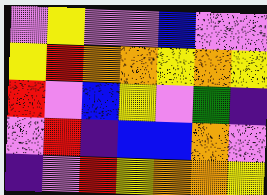[["violet", "yellow", "violet", "violet", "blue", "violet", "violet"], ["yellow", "red", "orange", "orange", "yellow", "orange", "yellow"], ["red", "violet", "blue", "yellow", "violet", "green", "indigo"], ["violet", "red", "indigo", "blue", "blue", "orange", "violet"], ["indigo", "violet", "red", "yellow", "orange", "orange", "yellow"]]